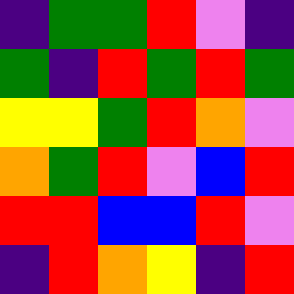[["indigo", "green", "green", "red", "violet", "indigo"], ["green", "indigo", "red", "green", "red", "green"], ["yellow", "yellow", "green", "red", "orange", "violet"], ["orange", "green", "red", "violet", "blue", "red"], ["red", "red", "blue", "blue", "red", "violet"], ["indigo", "red", "orange", "yellow", "indigo", "red"]]